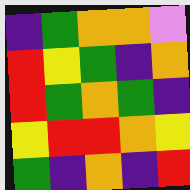[["indigo", "green", "orange", "orange", "violet"], ["red", "yellow", "green", "indigo", "orange"], ["red", "green", "orange", "green", "indigo"], ["yellow", "red", "red", "orange", "yellow"], ["green", "indigo", "orange", "indigo", "red"]]